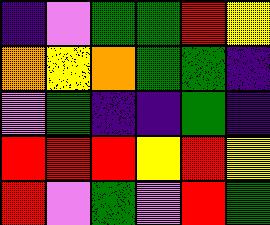[["indigo", "violet", "green", "green", "red", "yellow"], ["orange", "yellow", "orange", "green", "green", "indigo"], ["violet", "green", "indigo", "indigo", "green", "indigo"], ["red", "red", "red", "yellow", "red", "yellow"], ["red", "violet", "green", "violet", "red", "green"]]